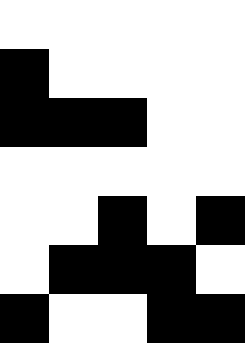[["white", "white", "white", "white", "white"], ["black", "white", "white", "white", "white"], ["black", "black", "black", "white", "white"], ["white", "white", "white", "white", "white"], ["white", "white", "black", "white", "black"], ["white", "black", "black", "black", "white"], ["black", "white", "white", "black", "black"]]